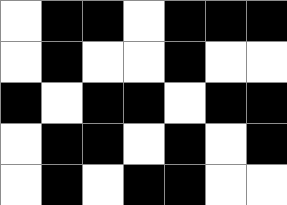[["white", "black", "black", "white", "black", "black", "black"], ["white", "black", "white", "white", "black", "white", "white"], ["black", "white", "black", "black", "white", "black", "black"], ["white", "black", "black", "white", "black", "white", "black"], ["white", "black", "white", "black", "black", "white", "white"]]